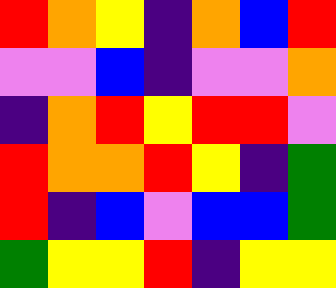[["red", "orange", "yellow", "indigo", "orange", "blue", "red"], ["violet", "violet", "blue", "indigo", "violet", "violet", "orange"], ["indigo", "orange", "red", "yellow", "red", "red", "violet"], ["red", "orange", "orange", "red", "yellow", "indigo", "green"], ["red", "indigo", "blue", "violet", "blue", "blue", "green"], ["green", "yellow", "yellow", "red", "indigo", "yellow", "yellow"]]